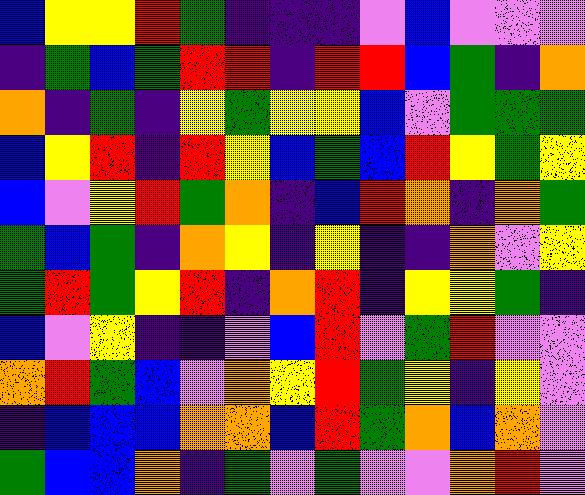[["blue", "yellow", "yellow", "red", "green", "indigo", "indigo", "indigo", "violet", "blue", "violet", "violet", "violet"], ["indigo", "green", "blue", "green", "red", "red", "indigo", "red", "red", "blue", "green", "indigo", "orange"], ["orange", "indigo", "green", "indigo", "yellow", "green", "yellow", "yellow", "blue", "violet", "green", "green", "green"], ["blue", "yellow", "red", "indigo", "red", "yellow", "blue", "green", "blue", "red", "yellow", "green", "yellow"], ["blue", "violet", "yellow", "red", "green", "orange", "indigo", "blue", "red", "orange", "indigo", "orange", "green"], ["green", "blue", "green", "indigo", "orange", "yellow", "indigo", "yellow", "indigo", "indigo", "orange", "violet", "yellow"], ["green", "red", "green", "yellow", "red", "indigo", "orange", "red", "indigo", "yellow", "yellow", "green", "indigo"], ["blue", "violet", "yellow", "indigo", "indigo", "violet", "blue", "red", "violet", "green", "red", "violet", "violet"], ["orange", "red", "green", "blue", "violet", "orange", "yellow", "red", "green", "yellow", "indigo", "yellow", "violet"], ["indigo", "blue", "blue", "blue", "orange", "orange", "blue", "red", "green", "orange", "blue", "orange", "violet"], ["green", "blue", "blue", "orange", "indigo", "green", "violet", "green", "violet", "violet", "orange", "red", "violet"]]